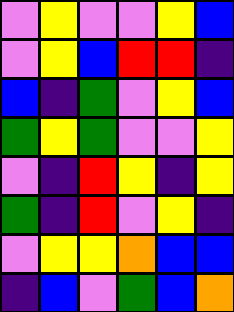[["violet", "yellow", "violet", "violet", "yellow", "blue"], ["violet", "yellow", "blue", "red", "red", "indigo"], ["blue", "indigo", "green", "violet", "yellow", "blue"], ["green", "yellow", "green", "violet", "violet", "yellow"], ["violet", "indigo", "red", "yellow", "indigo", "yellow"], ["green", "indigo", "red", "violet", "yellow", "indigo"], ["violet", "yellow", "yellow", "orange", "blue", "blue"], ["indigo", "blue", "violet", "green", "blue", "orange"]]